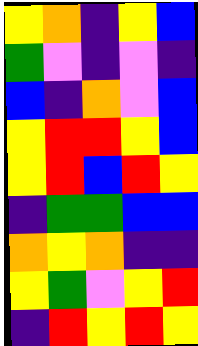[["yellow", "orange", "indigo", "yellow", "blue"], ["green", "violet", "indigo", "violet", "indigo"], ["blue", "indigo", "orange", "violet", "blue"], ["yellow", "red", "red", "yellow", "blue"], ["yellow", "red", "blue", "red", "yellow"], ["indigo", "green", "green", "blue", "blue"], ["orange", "yellow", "orange", "indigo", "indigo"], ["yellow", "green", "violet", "yellow", "red"], ["indigo", "red", "yellow", "red", "yellow"]]